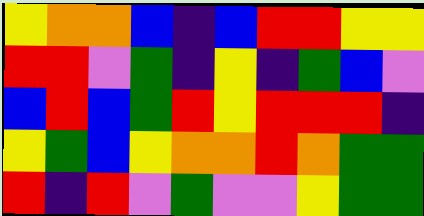[["yellow", "orange", "orange", "blue", "indigo", "blue", "red", "red", "yellow", "yellow"], ["red", "red", "violet", "green", "indigo", "yellow", "indigo", "green", "blue", "violet"], ["blue", "red", "blue", "green", "red", "yellow", "red", "red", "red", "indigo"], ["yellow", "green", "blue", "yellow", "orange", "orange", "red", "orange", "green", "green"], ["red", "indigo", "red", "violet", "green", "violet", "violet", "yellow", "green", "green"]]